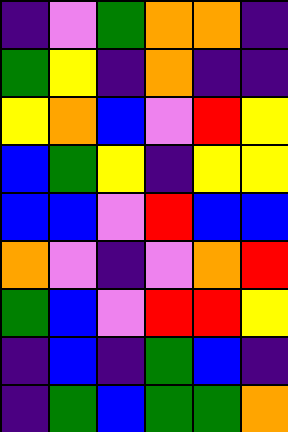[["indigo", "violet", "green", "orange", "orange", "indigo"], ["green", "yellow", "indigo", "orange", "indigo", "indigo"], ["yellow", "orange", "blue", "violet", "red", "yellow"], ["blue", "green", "yellow", "indigo", "yellow", "yellow"], ["blue", "blue", "violet", "red", "blue", "blue"], ["orange", "violet", "indigo", "violet", "orange", "red"], ["green", "blue", "violet", "red", "red", "yellow"], ["indigo", "blue", "indigo", "green", "blue", "indigo"], ["indigo", "green", "blue", "green", "green", "orange"]]